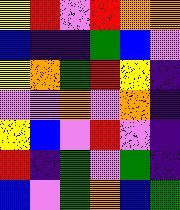[["yellow", "red", "violet", "red", "orange", "orange"], ["blue", "indigo", "indigo", "green", "blue", "violet"], ["yellow", "orange", "green", "red", "yellow", "indigo"], ["violet", "violet", "orange", "violet", "orange", "indigo"], ["yellow", "blue", "violet", "red", "violet", "indigo"], ["red", "indigo", "green", "violet", "green", "indigo"], ["blue", "violet", "green", "orange", "blue", "green"]]